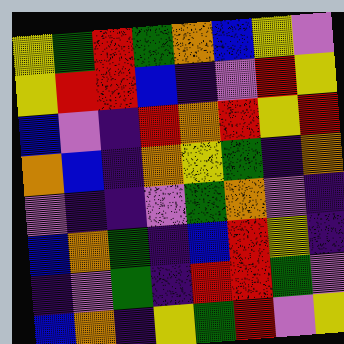[["yellow", "green", "red", "green", "orange", "blue", "yellow", "violet"], ["yellow", "red", "red", "blue", "indigo", "violet", "red", "yellow"], ["blue", "violet", "indigo", "red", "orange", "red", "yellow", "red"], ["orange", "blue", "indigo", "orange", "yellow", "green", "indigo", "orange"], ["violet", "indigo", "indigo", "violet", "green", "orange", "violet", "indigo"], ["blue", "orange", "green", "indigo", "blue", "red", "yellow", "indigo"], ["indigo", "violet", "green", "indigo", "red", "red", "green", "violet"], ["blue", "orange", "indigo", "yellow", "green", "red", "violet", "yellow"]]